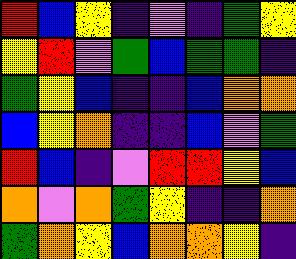[["red", "blue", "yellow", "indigo", "violet", "indigo", "green", "yellow"], ["yellow", "red", "violet", "green", "blue", "green", "green", "indigo"], ["green", "yellow", "blue", "indigo", "indigo", "blue", "orange", "orange"], ["blue", "yellow", "orange", "indigo", "indigo", "blue", "violet", "green"], ["red", "blue", "indigo", "violet", "red", "red", "yellow", "blue"], ["orange", "violet", "orange", "green", "yellow", "indigo", "indigo", "orange"], ["green", "orange", "yellow", "blue", "orange", "orange", "yellow", "indigo"]]